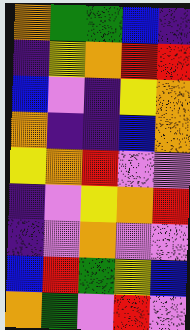[["orange", "green", "green", "blue", "indigo"], ["indigo", "yellow", "orange", "red", "red"], ["blue", "violet", "indigo", "yellow", "orange"], ["orange", "indigo", "indigo", "blue", "orange"], ["yellow", "orange", "red", "violet", "violet"], ["indigo", "violet", "yellow", "orange", "red"], ["indigo", "violet", "orange", "violet", "violet"], ["blue", "red", "green", "yellow", "blue"], ["orange", "green", "violet", "red", "violet"]]